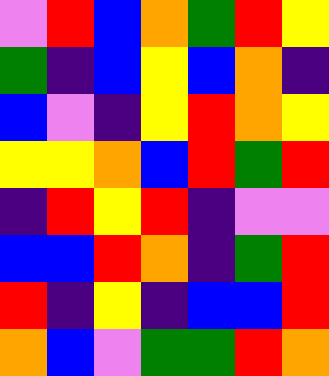[["violet", "red", "blue", "orange", "green", "red", "yellow"], ["green", "indigo", "blue", "yellow", "blue", "orange", "indigo"], ["blue", "violet", "indigo", "yellow", "red", "orange", "yellow"], ["yellow", "yellow", "orange", "blue", "red", "green", "red"], ["indigo", "red", "yellow", "red", "indigo", "violet", "violet"], ["blue", "blue", "red", "orange", "indigo", "green", "red"], ["red", "indigo", "yellow", "indigo", "blue", "blue", "red"], ["orange", "blue", "violet", "green", "green", "red", "orange"]]